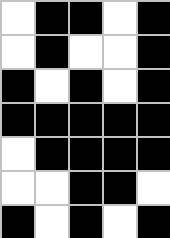[["white", "black", "black", "white", "black"], ["white", "black", "white", "white", "black"], ["black", "white", "black", "white", "black"], ["black", "black", "black", "black", "black"], ["white", "black", "black", "black", "black"], ["white", "white", "black", "black", "white"], ["black", "white", "black", "white", "black"]]